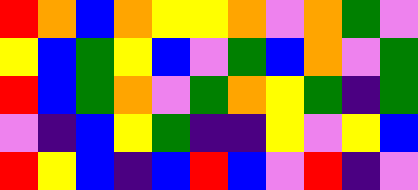[["red", "orange", "blue", "orange", "yellow", "yellow", "orange", "violet", "orange", "green", "violet"], ["yellow", "blue", "green", "yellow", "blue", "violet", "green", "blue", "orange", "violet", "green"], ["red", "blue", "green", "orange", "violet", "green", "orange", "yellow", "green", "indigo", "green"], ["violet", "indigo", "blue", "yellow", "green", "indigo", "indigo", "yellow", "violet", "yellow", "blue"], ["red", "yellow", "blue", "indigo", "blue", "red", "blue", "violet", "red", "indigo", "violet"]]